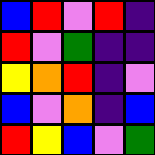[["blue", "red", "violet", "red", "indigo"], ["red", "violet", "green", "indigo", "indigo"], ["yellow", "orange", "red", "indigo", "violet"], ["blue", "violet", "orange", "indigo", "blue"], ["red", "yellow", "blue", "violet", "green"]]